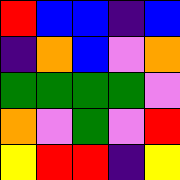[["red", "blue", "blue", "indigo", "blue"], ["indigo", "orange", "blue", "violet", "orange"], ["green", "green", "green", "green", "violet"], ["orange", "violet", "green", "violet", "red"], ["yellow", "red", "red", "indigo", "yellow"]]